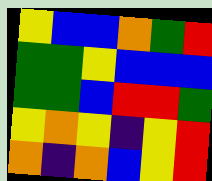[["yellow", "blue", "blue", "orange", "green", "red"], ["green", "green", "yellow", "blue", "blue", "blue"], ["green", "green", "blue", "red", "red", "green"], ["yellow", "orange", "yellow", "indigo", "yellow", "red"], ["orange", "indigo", "orange", "blue", "yellow", "red"]]